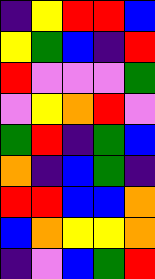[["indigo", "yellow", "red", "red", "blue"], ["yellow", "green", "blue", "indigo", "red"], ["red", "violet", "violet", "violet", "green"], ["violet", "yellow", "orange", "red", "violet"], ["green", "red", "indigo", "green", "blue"], ["orange", "indigo", "blue", "green", "indigo"], ["red", "red", "blue", "blue", "orange"], ["blue", "orange", "yellow", "yellow", "orange"], ["indigo", "violet", "blue", "green", "red"]]